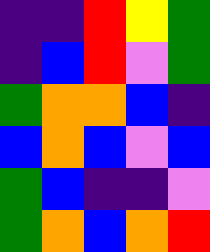[["indigo", "indigo", "red", "yellow", "green"], ["indigo", "blue", "red", "violet", "green"], ["green", "orange", "orange", "blue", "indigo"], ["blue", "orange", "blue", "violet", "blue"], ["green", "blue", "indigo", "indigo", "violet"], ["green", "orange", "blue", "orange", "red"]]